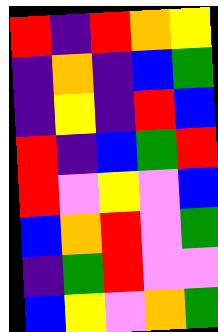[["red", "indigo", "red", "orange", "yellow"], ["indigo", "orange", "indigo", "blue", "green"], ["indigo", "yellow", "indigo", "red", "blue"], ["red", "indigo", "blue", "green", "red"], ["red", "violet", "yellow", "violet", "blue"], ["blue", "orange", "red", "violet", "green"], ["indigo", "green", "red", "violet", "violet"], ["blue", "yellow", "violet", "orange", "green"]]